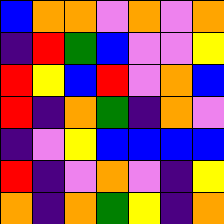[["blue", "orange", "orange", "violet", "orange", "violet", "orange"], ["indigo", "red", "green", "blue", "violet", "violet", "yellow"], ["red", "yellow", "blue", "red", "violet", "orange", "blue"], ["red", "indigo", "orange", "green", "indigo", "orange", "violet"], ["indigo", "violet", "yellow", "blue", "blue", "blue", "blue"], ["red", "indigo", "violet", "orange", "violet", "indigo", "yellow"], ["orange", "indigo", "orange", "green", "yellow", "indigo", "orange"]]